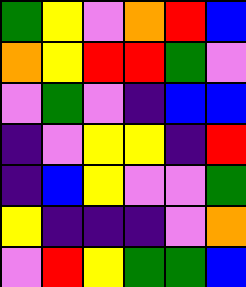[["green", "yellow", "violet", "orange", "red", "blue"], ["orange", "yellow", "red", "red", "green", "violet"], ["violet", "green", "violet", "indigo", "blue", "blue"], ["indigo", "violet", "yellow", "yellow", "indigo", "red"], ["indigo", "blue", "yellow", "violet", "violet", "green"], ["yellow", "indigo", "indigo", "indigo", "violet", "orange"], ["violet", "red", "yellow", "green", "green", "blue"]]